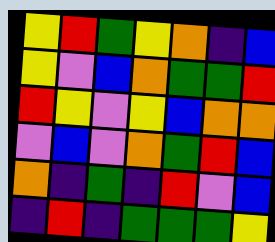[["yellow", "red", "green", "yellow", "orange", "indigo", "blue"], ["yellow", "violet", "blue", "orange", "green", "green", "red"], ["red", "yellow", "violet", "yellow", "blue", "orange", "orange"], ["violet", "blue", "violet", "orange", "green", "red", "blue"], ["orange", "indigo", "green", "indigo", "red", "violet", "blue"], ["indigo", "red", "indigo", "green", "green", "green", "yellow"]]